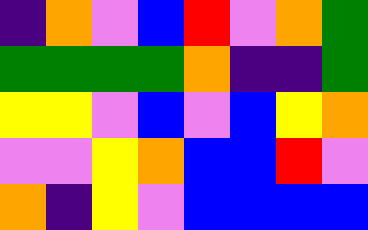[["indigo", "orange", "violet", "blue", "red", "violet", "orange", "green"], ["green", "green", "green", "green", "orange", "indigo", "indigo", "green"], ["yellow", "yellow", "violet", "blue", "violet", "blue", "yellow", "orange"], ["violet", "violet", "yellow", "orange", "blue", "blue", "red", "violet"], ["orange", "indigo", "yellow", "violet", "blue", "blue", "blue", "blue"]]